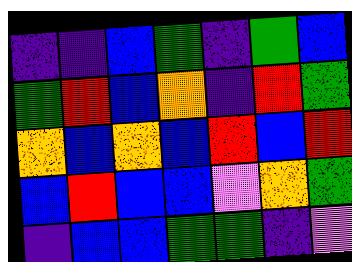[["indigo", "indigo", "blue", "green", "indigo", "green", "blue"], ["green", "red", "blue", "orange", "indigo", "red", "green"], ["orange", "blue", "orange", "blue", "red", "blue", "red"], ["blue", "red", "blue", "blue", "violet", "orange", "green"], ["indigo", "blue", "blue", "green", "green", "indigo", "violet"]]